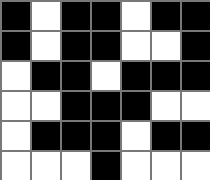[["black", "white", "black", "black", "white", "black", "black"], ["black", "white", "black", "black", "white", "white", "black"], ["white", "black", "black", "white", "black", "black", "black"], ["white", "white", "black", "black", "black", "white", "white"], ["white", "black", "black", "black", "white", "black", "black"], ["white", "white", "white", "black", "white", "white", "white"]]